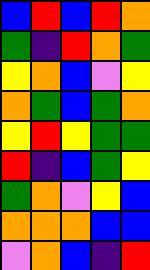[["blue", "red", "blue", "red", "orange"], ["green", "indigo", "red", "orange", "green"], ["yellow", "orange", "blue", "violet", "yellow"], ["orange", "green", "blue", "green", "orange"], ["yellow", "red", "yellow", "green", "green"], ["red", "indigo", "blue", "green", "yellow"], ["green", "orange", "violet", "yellow", "blue"], ["orange", "orange", "orange", "blue", "blue"], ["violet", "orange", "blue", "indigo", "red"]]